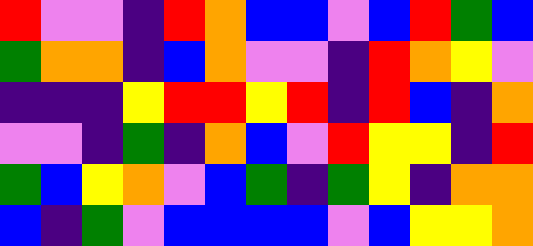[["red", "violet", "violet", "indigo", "red", "orange", "blue", "blue", "violet", "blue", "red", "green", "blue"], ["green", "orange", "orange", "indigo", "blue", "orange", "violet", "violet", "indigo", "red", "orange", "yellow", "violet"], ["indigo", "indigo", "indigo", "yellow", "red", "red", "yellow", "red", "indigo", "red", "blue", "indigo", "orange"], ["violet", "violet", "indigo", "green", "indigo", "orange", "blue", "violet", "red", "yellow", "yellow", "indigo", "red"], ["green", "blue", "yellow", "orange", "violet", "blue", "green", "indigo", "green", "yellow", "indigo", "orange", "orange"], ["blue", "indigo", "green", "violet", "blue", "blue", "blue", "blue", "violet", "blue", "yellow", "yellow", "orange"]]